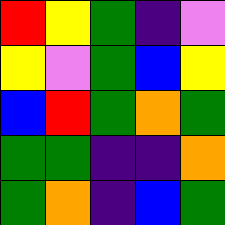[["red", "yellow", "green", "indigo", "violet"], ["yellow", "violet", "green", "blue", "yellow"], ["blue", "red", "green", "orange", "green"], ["green", "green", "indigo", "indigo", "orange"], ["green", "orange", "indigo", "blue", "green"]]